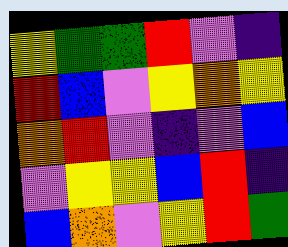[["yellow", "green", "green", "red", "violet", "indigo"], ["red", "blue", "violet", "yellow", "orange", "yellow"], ["orange", "red", "violet", "indigo", "violet", "blue"], ["violet", "yellow", "yellow", "blue", "red", "indigo"], ["blue", "orange", "violet", "yellow", "red", "green"]]